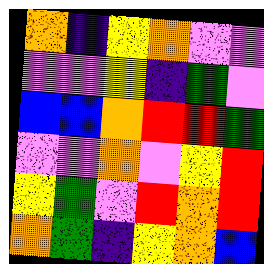[["orange", "indigo", "yellow", "orange", "violet", "violet"], ["violet", "violet", "yellow", "indigo", "green", "violet"], ["blue", "blue", "orange", "red", "red", "green"], ["violet", "violet", "orange", "violet", "yellow", "red"], ["yellow", "green", "violet", "red", "orange", "red"], ["orange", "green", "indigo", "yellow", "orange", "blue"]]